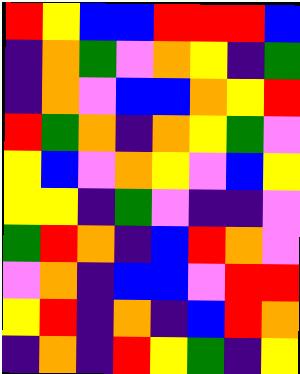[["red", "yellow", "blue", "blue", "red", "red", "red", "blue"], ["indigo", "orange", "green", "violet", "orange", "yellow", "indigo", "green"], ["indigo", "orange", "violet", "blue", "blue", "orange", "yellow", "red"], ["red", "green", "orange", "indigo", "orange", "yellow", "green", "violet"], ["yellow", "blue", "violet", "orange", "yellow", "violet", "blue", "yellow"], ["yellow", "yellow", "indigo", "green", "violet", "indigo", "indigo", "violet"], ["green", "red", "orange", "indigo", "blue", "red", "orange", "violet"], ["violet", "orange", "indigo", "blue", "blue", "violet", "red", "red"], ["yellow", "red", "indigo", "orange", "indigo", "blue", "red", "orange"], ["indigo", "orange", "indigo", "red", "yellow", "green", "indigo", "yellow"]]